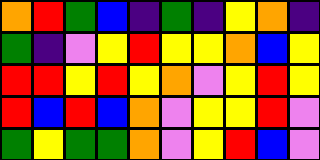[["orange", "red", "green", "blue", "indigo", "green", "indigo", "yellow", "orange", "indigo"], ["green", "indigo", "violet", "yellow", "red", "yellow", "yellow", "orange", "blue", "yellow"], ["red", "red", "yellow", "red", "yellow", "orange", "violet", "yellow", "red", "yellow"], ["red", "blue", "red", "blue", "orange", "violet", "yellow", "yellow", "red", "violet"], ["green", "yellow", "green", "green", "orange", "violet", "yellow", "red", "blue", "violet"]]